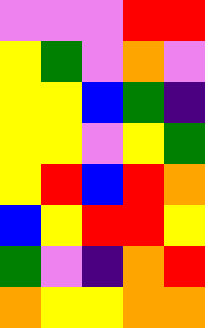[["violet", "violet", "violet", "red", "red"], ["yellow", "green", "violet", "orange", "violet"], ["yellow", "yellow", "blue", "green", "indigo"], ["yellow", "yellow", "violet", "yellow", "green"], ["yellow", "red", "blue", "red", "orange"], ["blue", "yellow", "red", "red", "yellow"], ["green", "violet", "indigo", "orange", "red"], ["orange", "yellow", "yellow", "orange", "orange"]]